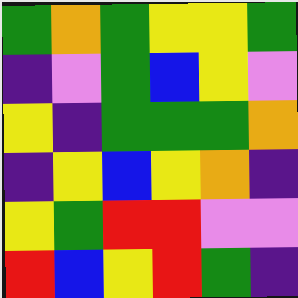[["green", "orange", "green", "yellow", "yellow", "green"], ["indigo", "violet", "green", "blue", "yellow", "violet"], ["yellow", "indigo", "green", "green", "green", "orange"], ["indigo", "yellow", "blue", "yellow", "orange", "indigo"], ["yellow", "green", "red", "red", "violet", "violet"], ["red", "blue", "yellow", "red", "green", "indigo"]]